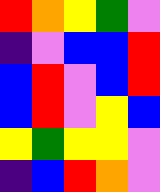[["red", "orange", "yellow", "green", "violet"], ["indigo", "violet", "blue", "blue", "red"], ["blue", "red", "violet", "blue", "red"], ["blue", "red", "violet", "yellow", "blue"], ["yellow", "green", "yellow", "yellow", "violet"], ["indigo", "blue", "red", "orange", "violet"]]